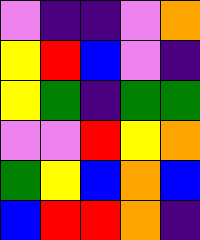[["violet", "indigo", "indigo", "violet", "orange"], ["yellow", "red", "blue", "violet", "indigo"], ["yellow", "green", "indigo", "green", "green"], ["violet", "violet", "red", "yellow", "orange"], ["green", "yellow", "blue", "orange", "blue"], ["blue", "red", "red", "orange", "indigo"]]